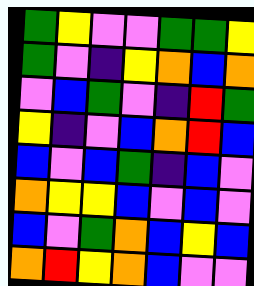[["green", "yellow", "violet", "violet", "green", "green", "yellow"], ["green", "violet", "indigo", "yellow", "orange", "blue", "orange"], ["violet", "blue", "green", "violet", "indigo", "red", "green"], ["yellow", "indigo", "violet", "blue", "orange", "red", "blue"], ["blue", "violet", "blue", "green", "indigo", "blue", "violet"], ["orange", "yellow", "yellow", "blue", "violet", "blue", "violet"], ["blue", "violet", "green", "orange", "blue", "yellow", "blue"], ["orange", "red", "yellow", "orange", "blue", "violet", "violet"]]